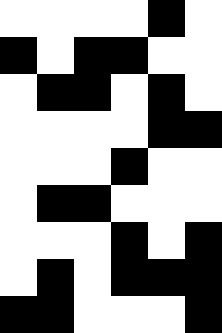[["white", "white", "white", "white", "black", "white"], ["black", "white", "black", "black", "white", "white"], ["white", "black", "black", "white", "black", "white"], ["white", "white", "white", "white", "black", "black"], ["white", "white", "white", "black", "white", "white"], ["white", "black", "black", "white", "white", "white"], ["white", "white", "white", "black", "white", "black"], ["white", "black", "white", "black", "black", "black"], ["black", "black", "white", "white", "white", "black"]]